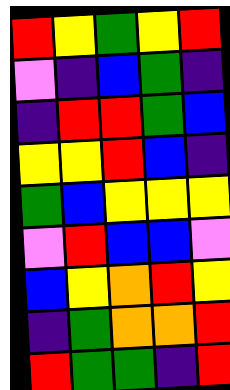[["red", "yellow", "green", "yellow", "red"], ["violet", "indigo", "blue", "green", "indigo"], ["indigo", "red", "red", "green", "blue"], ["yellow", "yellow", "red", "blue", "indigo"], ["green", "blue", "yellow", "yellow", "yellow"], ["violet", "red", "blue", "blue", "violet"], ["blue", "yellow", "orange", "red", "yellow"], ["indigo", "green", "orange", "orange", "red"], ["red", "green", "green", "indigo", "red"]]